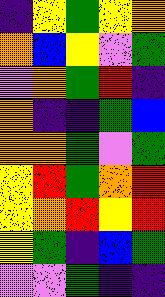[["indigo", "yellow", "green", "yellow", "orange"], ["orange", "blue", "yellow", "violet", "green"], ["violet", "orange", "green", "red", "indigo"], ["orange", "indigo", "indigo", "green", "blue"], ["orange", "orange", "green", "violet", "green"], ["yellow", "red", "green", "orange", "red"], ["yellow", "orange", "red", "yellow", "red"], ["yellow", "green", "indigo", "blue", "green"], ["violet", "violet", "green", "indigo", "indigo"]]